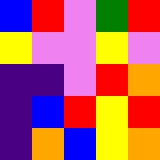[["blue", "red", "violet", "green", "red"], ["yellow", "violet", "violet", "yellow", "violet"], ["indigo", "indigo", "violet", "red", "orange"], ["indigo", "blue", "red", "yellow", "red"], ["indigo", "orange", "blue", "yellow", "orange"]]